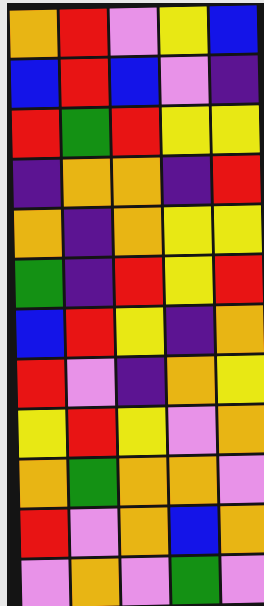[["orange", "red", "violet", "yellow", "blue"], ["blue", "red", "blue", "violet", "indigo"], ["red", "green", "red", "yellow", "yellow"], ["indigo", "orange", "orange", "indigo", "red"], ["orange", "indigo", "orange", "yellow", "yellow"], ["green", "indigo", "red", "yellow", "red"], ["blue", "red", "yellow", "indigo", "orange"], ["red", "violet", "indigo", "orange", "yellow"], ["yellow", "red", "yellow", "violet", "orange"], ["orange", "green", "orange", "orange", "violet"], ["red", "violet", "orange", "blue", "orange"], ["violet", "orange", "violet", "green", "violet"]]